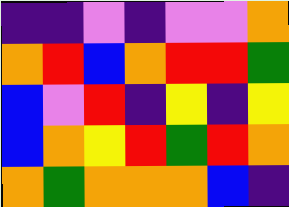[["indigo", "indigo", "violet", "indigo", "violet", "violet", "orange"], ["orange", "red", "blue", "orange", "red", "red", "green"], ["blue", "violet", "red", "indigo", "yellow", "indigo", "yellow"], ["blue", "orange", "yellow", "red", "green", "red", "orange"], ["orange", "green", "orange", "orange", "orange", "blue", "indigo"]]